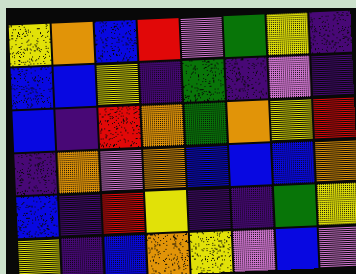[["yellow", "orange", "blue", "red", "violet", "green", "yellow", "indigo"], ["blue", "blue", "yellow", "indigo", "green", "indigo", "violet", "indigo"], ["blue", "indigo", "red", "orange", "green", "orange", "yellow", "red"], ["indigo", "orange", "violet", "orange", "blue", "blue", "blue", "orange"], ["blue", "indigo", "red", "yellow", "indigo", "indigo", "green", "yellow"], ["yellow", "indigo", "blue", "orange", "yellow", "violet", "blue", "violet"]]